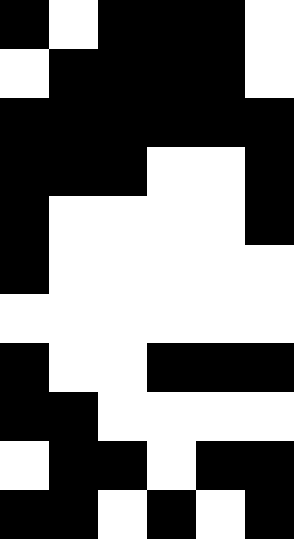[["black", "white", "black", "black", "black", "white"], ["white", "black", "black", "black", "black", "white"], ["black", "black", "black", "black", "black", "black"], ["black", "black", "black", "white", "white", "black"], ["black", "white", "white", "white", "white", "black"], ["black", "white", "white", "white", "white", "white"], ["white", "white", "white", "white", "white", "white"], ["black", "white", "white", "black", "black", "black"], ["black", "black", "white", "white", "white", "white"], ["white", "black", "black", "white", "black", "black"], ["black", "black", "white", "black", "white", "black"]]